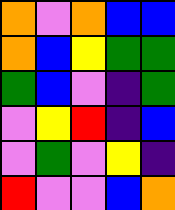[["orange", "violet", "orange", "blue", "blue"], ["orange", "blue", "yellow", "green", "green"], ["green", "blue", "violet", "indigo", "green"], ["violet", "yellow", "red", "indigo", "blue"], ["violet", "green", "violet", "yellow", "indigo"], ["red", "violet", "violet", "blue", "orange"]]